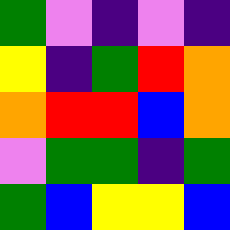[["green", "violet", "indigo", "violet", "indigo"], ["yellow", "indigo", "green", "red", "orange"], ["orange", "red", "red", "blue", "orange"], ["violet", "green", "green", "indigo", "green"], ["green", "blue", "yellow", "yellow", "blue"]]